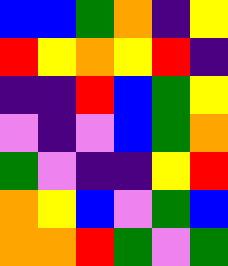[["blue", "blue", "green", "orange", "indigo", "yellow"], ["red", "yellow", "orange", "yellow", "red", "indigo"], ["indigo", "indigo", "red", "blue", "green", "yellow"], ["violet", "indigo", "violet", "blue", "green", "orange"], ["green", "violet", "indigo", "indigo", "yellow", "red"], ["orange", "yellow", "blue", "violet", "green", "blue"], ["orange", "orange", "red", "green", "violet", "green"]]